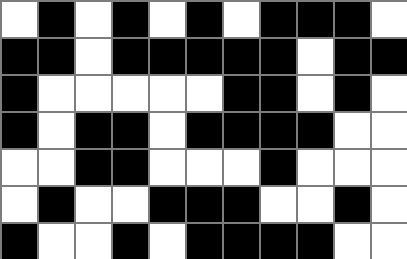[["white", "black", "white", "black", "white", "black", "white", "black", "black", "black", "white"], ["black", "black", "white", "black", "black", "black", "black", "black", "white", "black", "black"], ["black", "white", "white", "white", "white", "white", "black", "black", "white", "black", "white"], ["black", "white", "black", "black", "white", "black", "black", "black", "black", "white", "white"], ["white", "white", "black", "black", "white", "white", "white", "black", "white", "white", "white"], ["white", "black", "white", "white", "black", "black", "black", "white", "white", "black", "white"], ["black", "white", "white", "black", "white", "black", "black", "black", "black", "white", "white"]]